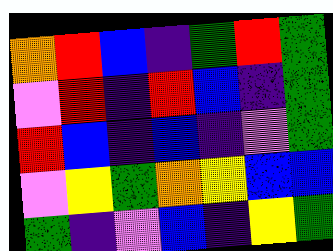[["orange", "red", "blue", "indigo", "green", "red", "green"], ["violet", "red", "indigo", "red", "blue", "indigo", "green"], ["red", "blue", "indigo", "blue", "indigo", "violet", "green"], ["violet", "yellow", "green", "orange", "yellow", "blue", "blue"], ["green", "indigo", "violet", "blue", "indigo", "yellow", "green"]]